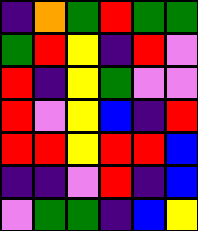[["indigo", "orange", "green", "red", "green", "green"], ["green", "red", "yellow", "indigo", "red", "violet"], ["red", "indigo", "yellow", "green", "violet", "violet"], ["red", "violet", "yellow", "blue", "indigo", "red"], ["red", "red", "yellow", "red", "red", "blue"], ["indigo", "indigo", "violet", "red", "indigo", "blue"], ["violet", "green", "green", "indigo", "blue", "yellow"]]